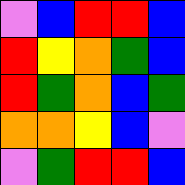[["violet", "blue", "red", "red", "blue"], ["red", "yellow", "orange", "green", "blue"], ["red", "green", "orange", "blue", "green"], ["orange", "orange", "yellow", "blue", "violet"], ["violet", "green", "red", "red", "blue"]]